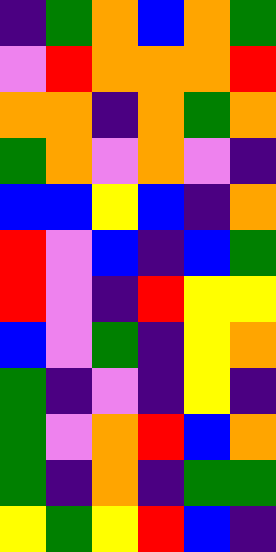[["indigo", "green", "orange", "blue", "orange", "green"], ["violet", "red", "orange", "orange", "orange", "red"], ["orange", "orange", "indigo", "orange", "green", "orange"], ["green", "orange", "violet", "orange", "violet", "indigo"], ["blue", "blue", "yellow", "blue", "indigo", "orange"], ["red", "violet", "blue", "indigo", "blue", "green"], ["red", "violet", "indigo", "red", "yellow", "yellow"], ["blue", "violet", "green", "indigo", "yellow", "orange"], ["green", "indigo", "violet", "indigo", "yellow", "indigo"], ["green", "violet", "orange", "red", "blue", "orange"], ["green", "indigo", "orange", "indigo", "green", "green"], ["yellow", "green", "yellow", "red", "blue", "indigo"]]